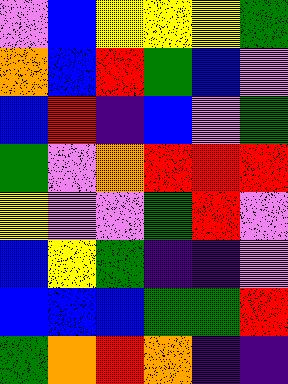[["violet", "blue", "yellow", "yellow", "yellow", "green"], ["orange", "blue", "red", "green", "blue", "violet"], ["blue", "red", "indigo", "blue", "violet", "green"], ["green", "violet", "orange", "red", "red", "red"], ["yellow", "violet", "violet", "green", "red", "violet"], ["blue", "yellow", "green", "indigo", "indigo", "violet"], ["blue", "blue", "blue", "green", "green", "red"], ["green", "orange", "red", "orange", "indigo", "indigo"]]